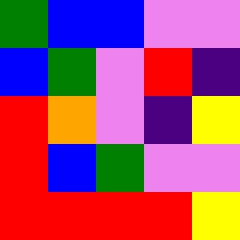[["green", "blue", "blue", "violet", "violet"], ["blue", "green", "violet", "red", "indigo"], ["red", "orange", "violet", "indigo", "yellow"], ["red", "blue", "green", "violet", "violet"], ["red", "red", "red", "red", "yellow"]]